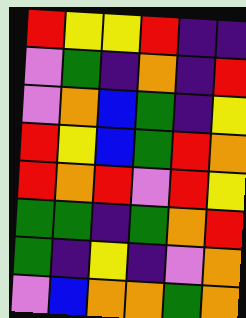[["red", "yellow", "yellow", "red", "indigo", "indigo"], ["violet", "green", "indigo", "orange", "indigo", "red"], ["violet", "orange", "blue", "green", "indigo", "yellow"], ["red", "yellow", "blue", "green", "red", "orange"], ["red", "orange", "red", "violet", "red", "yellow"], ["green", "green", "indigo", "green", "orange", "red"], ["green", "indigo", "yellow", "indigo", "violet", "orange"], ["violet", "blue", "orange", "orange", "green", "orange"]]